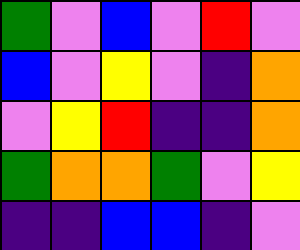[["green", "violet", "blue", "violet", "red", "violet"], ["blue", "violet", "yellow", "violet", "indigo", "orange"], ["violet", "yellow", "red", "indigo", "indigo", "orange"], ["green", "orange", "orange", "green", "violet", "yellow"], ["indigo", "indigo", "blue", "blue", "indigo", "violet"]]